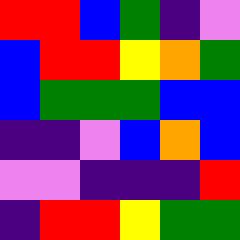[["red", "red", "blue", "green", "indigo", "violet"], ["blue", "red", "red", "yellow", "orange", "green"], ["blue", "green", "green", "green", "blue", "blue"], ["indigo", "indigo", "violet", "blue", "orange", "blue"], ["violet", "violet", "indigo", "indigo", "indigo", "red"], ["indigo", "red", "red", "yellow", "green", "green"]]